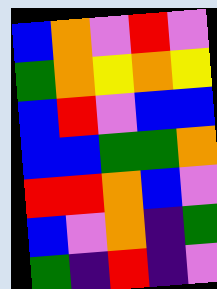[["blue", "orange", "violet", "red", "violet"], ["green", "orange", "yellow", "orange", "yellow"], ["blue", "red", "violet", "blue", "blue"], ["blue", "blue", "green", "green", "orange"], ["red", "red", "orange", "blue", "violet"], ["blue", "violet", "orange", "indigo", "green"], ["green", "indigo", "red", "indigo", "violet"]]